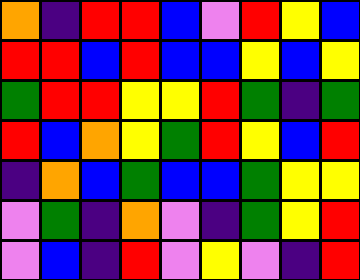[["orange", "indigo", "red", "red", "blue", "violet", "red", "yellow", "blue"], ["red", "red", "blue", "red", "blue", "blue", "yellow", "blue", "yellow"], ["green", "red", "red", "yellow", "yellow", "red", "green", "indigo", "green"], ["red", "blue", "orange", "yellow", "green", "red", "yellow", "blue", "red"], ["indigo", "orange", "blue", "green", "blue", "blue", "green", "yellow", "yellow"], ["violet", "green", "indigo", "orange", "violet", "indigo", "green", "yellow", "red"], ["violet", "blue", "indigo", "red", "violet", "yellow", "violet", "indigo", "red"]]